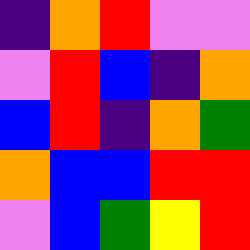[["indigo", "orange", "red", "violet", "violet"], ["violet", "red", "blue", "indigo", "orange"], ["blue", "red", "indigo", "orange", "green"], ["orange", "blue", "blue", "red", "red"], ["violet", "blue", "green", "yellow", "red"]]